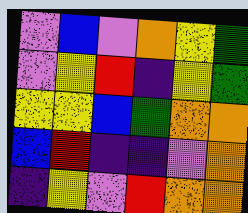[["violet", "blue", "violet", "orange", "yellow", "green"], ["violet", "yellow", "red", "indigo", "yellow", "green"], ["yellow", "yellow", "blue", "green", "orange", "orange"], ["blue", "red", "indigo", "indigo", "violet", "orange"], ["indigo", "yellow", "violet", "red", "orange", "orange"]]